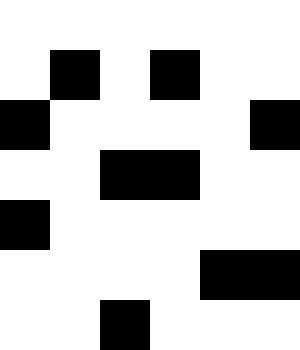[["white", "white", "white", "white", "white", "white"], ["white", "black", "white", "black", "white", "white"], ["black", "white", "white", "white", "white", "black"], ["white", "white", "black", "black", "white", "white"], ["black", "white", "white", "white", "white", "white"], ["white", "white", "white", "white", "black", "black"], ["white", "white", "black", "white", "white", "white"]]